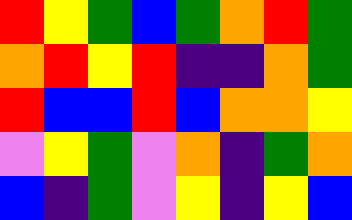[["red", "yellow", "green", "blue", "green", "orange", "red", "green"], ["orange", "red", "yellow", "red", "indigo", "indigo", "orange", "green"], ["red", "blue", "blue", "red", "blue", "orange", "orange", "yellow"], ["violet", "yellow", "green", "violet", "orange", "indigo", "green", "orange"], ["blue", "indigo", "green", "violet", "yellow", "indigo", "yellow", "blue"]]